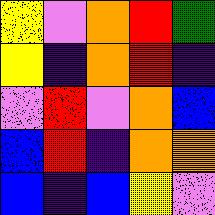[["yellow", "violet", "orange", "red", "green"], ["yellow", "indigo", "orange", "red", "indigo"], ["violet", "red", "violet", "orange", "blue"], ["blue", "red", "indigo", "orange", "orange"], ["blue", "indigo", "blue", "yellow", "violet"]]